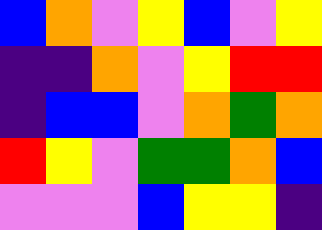[["blue", "orange", "violet", "yellow", "blue", "violet", "yellow"], ["indigo", "indigo", "orange", "violet", "yellow", "red", "red"], ["indigo", "blue", "blue", "violet", "orange", "green", "orange"], ["red", "yellow", "violet", "green", "green", "orange", "blue"], ["violet", "violet", "violet", "blue", "yellow", "yellow", "indigo"]]